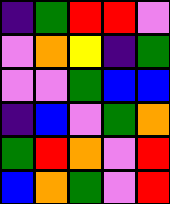[["indigo", "green", "red", "red", "violet"], ["violet", "orange", "yellow", "indigo", "green"], ["violet", "violet", "green", "blue", "blue"], ["indigo", "blue", "violet", "green", "orange"], ["green", "red", "orange", "violet", "red"], ["blue", "orange", "green", "violet", "red"]]